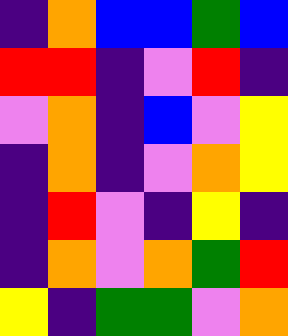[["indigo", "orange", "blue", "blue", "green", "blue"], ["red", "red", "indigo", "violet", "red", "indigo"], ["violet", "orange", "indigo", "blue", "violet", "yellow"], ["indigo", "orange", "indigo", "violet", "orange", "yellow"], ["indigo", "red", "violet", "indigo", "yellow", "indigo"], ["indigo", "orange", "violet", "orange", "green", "red"], ["yellow", "indigo", "green", "green", "violet", "orange"]]